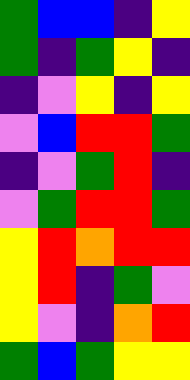[["green", "blue", "blue", "indigo", "yellow"], ["green", "indigo", "green", "yellow", "indigo"], ["indigo", "violet", "yellow", "indigo", "yellow"], ["violet", "blue", "red", "red", "green"], ["indigo", "violet", "green", "red", "indigo"], ["violet", "green", "red", "red", "green"], ["yellow", "red", "orange", "red", "red"], ["yellow", "red", "indigo", "green", "violet"], ["yellow", "violet", "indigo", "orange", "red"], ["green", "blue", "green", "yellow", "yellow"]]